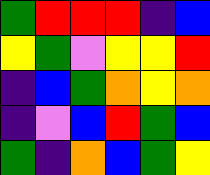[["green", "red", "red", "red", "indigo", "blue"], ["yellow", "green", "violet", "yellow", "yellow", "red"], ["indigo", "blue", "green", "orange", "yellow", "orange"], ["indigo", "violet", "blue", "red", "green", "blue"], ["green", "indigo", "orange", "blue", "green", "yellow"]]